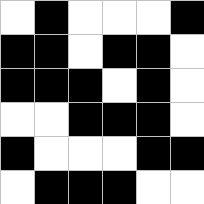[["white", "black", "white", "white", "white", "black"], ["black", "black", "white", "black", "black", "white"], ["black", "black", "black", "white", "black", "white"], ["white", "white", "black", "black", "black", "white"], ["black", "white", "white", "white", "black", "black"], ["white", "black", "black", "black", "white", "white"]]